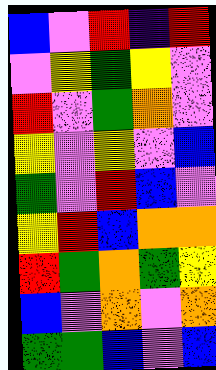[["blue", "violet", "red", "indigo", "red"], ["violet", "yellow", "green", "yellow", "violet"], ["red", "violet", "green", "orange", "violet"], ["yellow", "violet", "yellow", "violet", "blue"], ["green", "violet", "red", "blue", "violet"], ["yellow", "red", "blue", "orange", "orange"], ["red", "green", "orange", "green", "yellow"], ["blue", "violet", "orange", "violet", "orange"], ["green", "green", "blue", "violet", "blue"]]